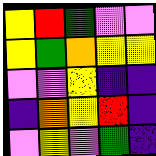[["yellow", "red", "green", "violet", "violet"], ["yellow", "green", "orange", "yellow", "yellow"], ["violet", "violet", "yellow", "indigo", "indigo"], ["indigo", "orange", "yellow", "red", "indigo"], ["violet", "yellow", "violet", "green", "indigo"]]